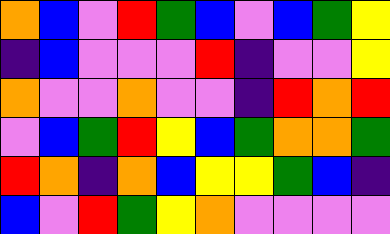[["orange", "blue", "violet", "red", "green", "blue", "violet", "blue", "green", "yellow"], ["indigo", "blue", "violet", "violet", "violet", "red", "indigo", "violet", "violet", "yellow"], ["orange", "violet", "violet", "orange", "violet", "violet", "indigo", "red", "orange", "red"], ["violet", "blue", "green", "red", "yellow", "blue", "green", "orange", "orange", "green"], ["red", "orange", "indigo", "orange", "blue", "yellow", "yellow", "green", "blue", "indigo"], ["blue", "violet", "red", "green", "yellow", "orange", "violet", "violet", "violet", "violet"]]